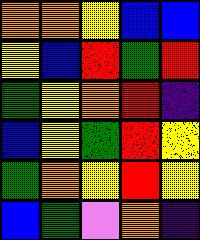[["orange", "orange", "yellow", "blue", "blue"], ["yellow", "blue", "red", "green", "red"], ["green", "yellow", "orange", "red", "indigo"], ["blue", "yellow", "green", "red", "yellow"], ["green", "orange", "yellow", "red", "yellow"], ["blue", "green", "violet", "orange", "indigo"]]